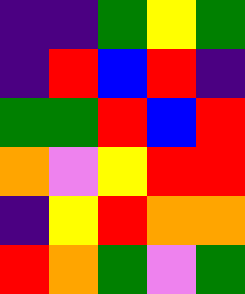[["indigo", "indigo", "green", "yellow", "green"], ["indigo", "red", "blue", "red", "indigo"], ["green", "green", "red", "blue", "red"], ["orange", "violet", "yellow", "red", "red"], ["indigo", "yellow", "red", "orange", "orange"], ["red", "orange", "green", "violet", "green"]]